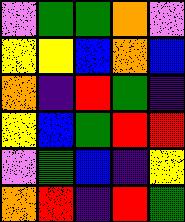[["violet", "green", "green", "orange", "violet"], ["yellow", "yellow", "blue", "orange", "blue"], ["orange", "indigo", "red", "green", "indigo"], ["yellow", "blue", "green", "red", "red"], ["violet", "green", "blue", "indigo", "yellow"], ["orange", "red", "indigo", "red", "green"]]